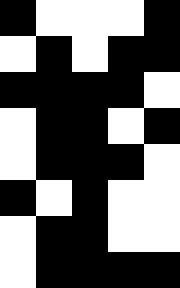[["black", "white", "white", "white", "black"], ["white", "black", "white", "black", "black"], ["black", "black", "black", "black", "white"], ["white", "black", "black", "white", "black"], ["white", "black", "black", "black", "white"], ["black", "white", "black", "white", "white"], ["white", "black", "black", "white", "white"], ["white", "black", "black", "black", "black"]]